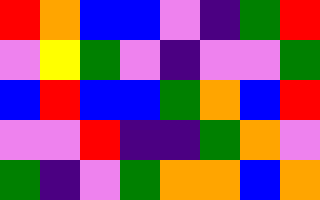[["red", "orange", "blue", "blue", "violet", "indigo", "green", "red"], ["violet", "yellow", "green", "violet", "indigo", "violet", "violet", "green"], ["blue", "red", "blue", "blue", "green", "orange", "blue", "red"], ["violet", "violet", "red", "indigo", "indigo", "green", "orange", "violet"], ["green", "indigo", "violet", "green", "orange", "orange", "blue", "orange"]]